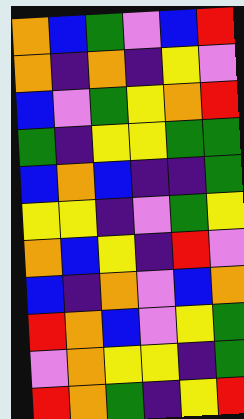[["orange", "blue", "green", "violet", "blue", "red"], ["orange", "indigo", "orange", "indigo", "yellow", "violet"], ["blue", "violet", "green", "yellow", "orange", "red"], ["green", "indigo", "yellow", "yellow", "green", "green"], ["blue", "orange", "blue", "indigo", "indigo", "green"], ["yellow", "yellow", "indigo", "violet", "green", "yellow"], ["orange", "blue", "yellow", "indigo", "red", "violet"], ["blue", "indigo", "orange", "violet", "blue", "orange"], ["red", "orange", "blue", "violet", "yellow", "green"], ["violet", "orange", "yellow", "yellow", "indigo", "green"], ["red", "orange", "green", "indigo", "yellow", "red"]]